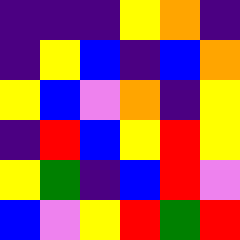[["indigo", "indigo", "indigo", "yellow", "orange", "indigo"], ["indigo", "yellow", "blue", "indigo", "blue", "orange"], ["yellow", "blue", "violet", "orange", "indigo", "yellow"], ["indigo", "red", "blue", "yellow", "red", "yellow"], ["yellow", "green", "indigo", "blue", "red", "violet"], ["blue", "violet", "yellow", "red", "green", "red"]]